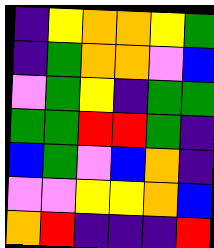[["indigo", "yellow", "orange", "orange", "yellow", "green"], ["indigo", "green", "orange", "orange", "violet", "blue"], ["violet", "green", "yellow", "indigo", "green", "green"], ["green", "green", "red", "red", "green", "indigo"], ["blue", "green", "violet", "blue", "orange", "indigo"], ["violet", "violet", "yellow", "yellow", "orange", "blue"], ["orange", "red", "indigo", "indigo", "indigo", "red"]]